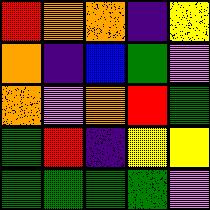[["red", "orange", "orange", "indigo", "yellow"], ["orange", "indigo", "blue", "green", "violet"], ["orange", "violet", "orange", "red", "green"], ["green", "red", "indigo", "yellow", "yellow"], ["green", "green", "green", "green", "violet"]]